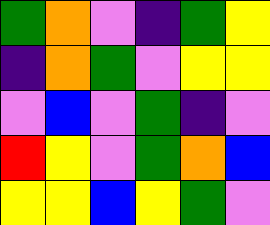[["green", "orange", "violet", "indigo", "green", "yellow"], ["indigo", "orange", "green", "violet", "yellow", "yellow"], ["violet", "blue", "violet", "green", "indigo", "violet"], ["red", "yellow", "violet", "green", "orange", "blue"], ["yellow", "yellow", "blue", "yellow", "green", "violet"]]